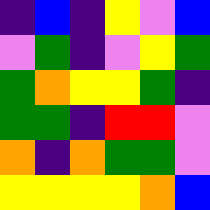[["indigo", "blue", "indigo", "yellow", "violet", "blue"], ["violet", "green", "indigo", "violet", "yellow", "green"], ["green", "orange", "yellow", "yellow", "green", "indigo"], ["green", "green", "indigo", "red", "red", "violet"], ["orange", "indigo", "orange", "green", "green", "violet"], ["yellow", "yellow", "yellow", "yellow", "orange", "blue"]]